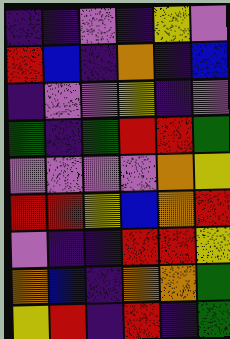[["indigo", "indigo", "violet", "indigo", "yellow", "violet"], ["red", "blue", "indigo", "orange", "indigo", "blue"], ["indigo", "violet", "violet", "yellow", "indigo", "violet"], ["green", "indigo", "green", "red", "red", "green"], ["violet", "violet", "violet", "violet", "orange", "yellow"], ["red", "red", "yellow", "blue", "orange", "red"], ["violet", "indigo", "indigo", "red", "red", "yellow"], ["orange", "blue", "indigo", "orange", "orange", "green"], ["yellow", "red", "indigo", "red", "indigo", "green"]]